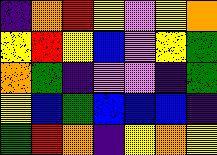[["indigo", "orange", "red", "yellow", "violet", "yellow", "orange"], ["yellow", "red", "yellow", "blue", "violet", "yellow", "green"], ["orange", "green", "indigo", "violet", "violet", "indigo", "green"], ["yellow", "blue", "green", "blue", "blue", "blue", "indigo"], ["green", "red", "orange", "indigo", "yellow", "orange", "yellow"]]